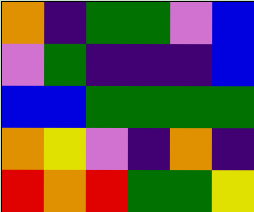[["orange", "indigo", "green", "green", "violet", "blue"], ["violet", "green", "indigo", "indigo", "indigo", "blue"], ["blue", "blue", "green", "green", "green", "green"], ["orange", "yellow", "violet", "indigo", "orange", "indigo"], ["red", "orange", "red", "green", "green", "yellow"]]